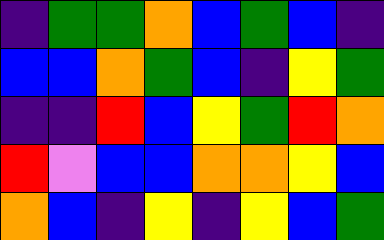[["indigo", "green", "green", "orange", "blue", "green", "blue", "indigo"], ["blue", "blue", "orange", "green", "blue", "indigo", "yellow", "green"], ["indigo", "indigo", "red", "blue", "yellow", "green", "red", "orange"], ["red", "violet", "blue", "blue", "orange", "orange", "yellow", "blue"], ["orange", "blue", "indigo", "yellow", "indigo", "yellow", "blue", "green"]]